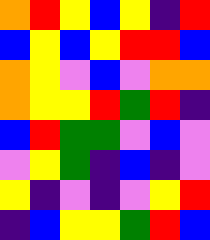[["orange", "red", "yellow", "blue", "yellow", "indigo", "red"], ["blue", "yellow", "blue", "yellow", "red", "red", "blue"], ["orange", "yellow", "violet", "blue", "violet", "orange", "orange"], ["orange", "yellow", "yellow", "red", "green", "red", "indigo"], ["blue", "red", "green", "green", "violet", "blue", "violet"], ["violet", "yellow", "green", "indigo", "blue", "indigo", "violet"], ["yellow", "indigo", "violet", "indigo", "violet", "yellow", "red"], ["indigo", "blue", "yellow", "yellow", "green", "red", "blue"]]